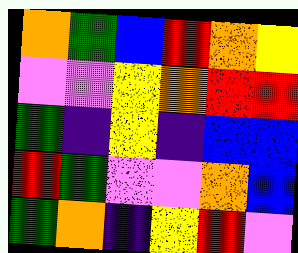[["orange", "green", "blue", "red", "orange", "yellow"], ["violet", "violet", "yellow", "orange", "red", "red"], ["green", "indigo", "yellow", "indigo", "blue", "blue"], ["red", "green", "violet", "violet", "orange", "blue"], ["green", "orange", "indigo", "yellow", "red", "violet"]]